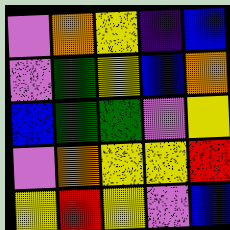[["violet", "orange", "yellow", "indigo", "blue"], ["violet", "green", "yellow", "blue", "orange"], ["blue", "green", "green", "violet", "yellow"], ["violet", "orange", "yellow", "yellow", "red"], ["yellow", "red", "yellow", "violet", "blue"]]